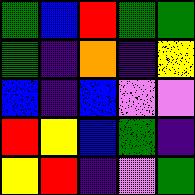[["green", "blue", "red", "green", "green"], ["green", "indigo", "orange", "indigo", "yellow"], ["blue", "indigo", "blue", "violet", "violet"], ["red", "yellow", "blue", "green", "indigo"], ["yellow", "red", "indigo", "violet", "green"]]